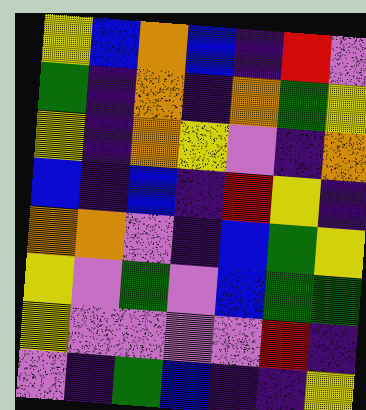[["yellow", "blue", "orange", "blue", "indigo", "red", "violet"], ["green", "indigo", "orange", "indigo", "orange", "green", "yellow"], ["yellow", "indigo", "orange", "yellow", "violet", "indigo", "orange"], ["blue", "indigo", "blue", "indigo", "red", "yellow", "indigo"], ["orange", "orange", "violet", "indigo", "blue", "green", "yellow"], ["yellow", "violet", "green", "violet", "blue", "green", "green"], ["yellow", "violet", "violet", "violet", "violet", "red", "indigo"], ["violet", "indigo", "green", "blue", "indigo", "indigo", "yellow"]]